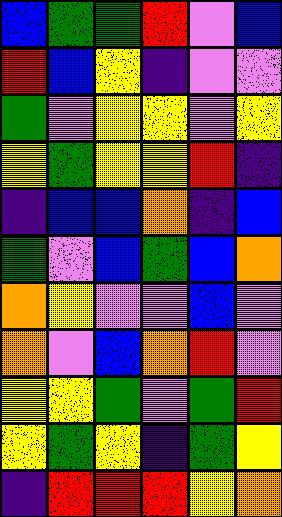[["blue", "green", "green", "red", "violet", "blue"], ["red", "blue", "yellow", "indigo", "violet", "violet"], ["green", "violet", "yellow", "yellow", "violet", "yellow"], ["yellow", "green", "yellow", "yellow", "red", "indigo"], ["indigo", "blue", "blue", "orange", "indigo", "blue"], ["green", "violet", "blue", "green", "blue", "orange"], ["orange", "yellow", "violet", "violet", "blue", "violet"], ["orange", "violet", "blue", "orange", "red", "violet"], ["yellow", "yellow", "green", "violet", "green", "red"], ["yellow", "green", "yellow", "indigo", "green", "yellow"], ["indigo", "red", "red", "red", "yellow", "orange"]]